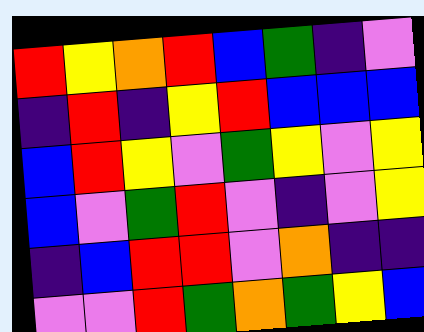[["red", "yellow", "orange", "red", "blue", "green", "indigo", "violet"], ["indigo", "red", "indigo", "yellow", "red", "blue", "blue", "blue"], ["blue", "red", "yellow", "violet", "green", "yellow", "violet", "yellow"], ["blue", "violet", "green", "red", "violet", "indigo", "violet", "yellow"], ["indigo", "blue", "red", "red", "violet", "orange", "indigo", "indigo"], ["violet", "violet", "red", "green", "orange", "green", "yellow", "blue"]]